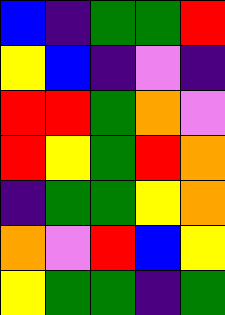[["blue", "indigo", "green", "green", "red"], ["yellow", "blue", "indigo", "violet", "indigo"], ["red", "red", "green", "orange", "violet"], ["red", "yellow", "green", "red", "orange"], ["indigo", "green", "green", "yellow", "orange"], ["orange", "violet", "red", "blue", "yellow"], ["yellow", "green", "green", "indigo", "green"]]